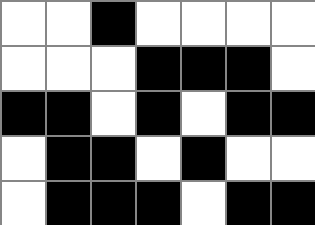[["white", "white", "black", "white", "white", "white", "white"], ["white", "white", "white", "black", "black", "black", "white"], ["black", "black", "white", "black", "white", "black", "black"], ["white", "black", "black", "white", "black", "white", "white"], ["white", "black", "black", "black", "white", "black", "black"]]